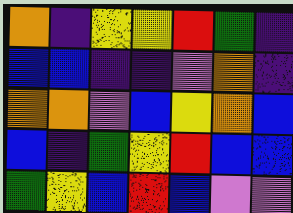[["orange", "indigo", "yellow", "yellow", "red", "green", "indigo"], ["blue", "blue", "indigo", "indigo", "violet", "orange", "indigo"], ["orange", "orange", "violet", "blue", "yellow", "orange", "blue"], ["blue", "indigo", "green", "yellow", "red", "blue", "blue"], ["green", "yellow", "blue", "red", "blue", "violet", "violet"]]